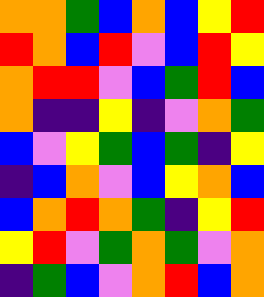[["orange", "orange", "green", "blue", "orange", "blue", "yellow", "red"], ["red", "orange", "blue", "red", "violet", "blue", "red", "yellow"], ["orange", "red", "red", "violet", "blue", "green", "red", "blue"], ["orange", "indigo", "indigo", "yellow", "indigo", "violet", "orange", "green"], ["blue", "violet", "yellow", "green", "blue", "green", "indigo", "yellow"], ["indigo", "blue", "orange", "violet", "blue", "yellow", "orange", "blue"], ["blue", "orange", "red", "orange", "green", "indigo", "yellow", "red"], ["yellow", "red", "violet", "green", "orange", "green", "violet", "orange"], ["indigo", "green", "blue", "violet", "orange", "red", "blue", "orange"]]